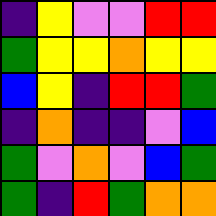[["indigo", "yellow", "violet", "violet", "red", "red"], ["green", "yellow", "yellow", "orange", "yellow", "yellow"], ["blue", "yellow", "indigo", "red", "red", "green"], ["indigo", "orange", "indigo", "indigo", "violet", "blue"], ["green", "violet", "orange", "violet", "blue", "green"], ["green", "indigo", "red", "green", "orange", "orange"]]